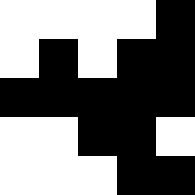[["white", "white", "white", "white", "black"], ["white", "black", "white", "black", "black"], ["black", "black", "black", "black", "black"], ["white", "white", "black", "black", "white"], ["white", "white", "white", "black", "black"]]